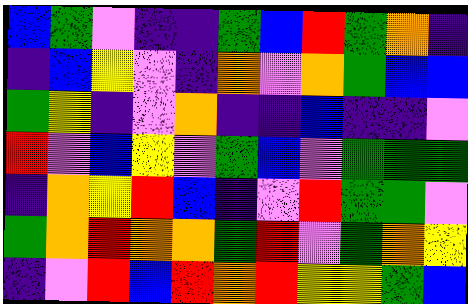[["blue", "green", "violet", "indigo", "indigo", "green", "blue", "red", "green", "orange", "indigo"], ["indigo", "blue", "yellow", "violet", "indigo", "orange", "violet", "orange", "green", "blue", "blue"], ["green", "yellow", "indigo", "violet", "orange", "indigo", "indigo", "blue", "indigo", "indigo", "violet"], ["red", "violet", "blue", "yellow", "violet", "green", "blue", "violet", "green", "green", "green"], ["indigo", "orange", "yellow", "red", "blue", "indigo", "violet", "red", "green", "green", "violet"], ["green", "orange", "red", "orange", "orange", "green", "red", "violet", "green", "orange", "yellow"], ["indigo", "violet", "red", "blue", "red", "orange", "red", "yellow", "yellow", "green", "blue"]]